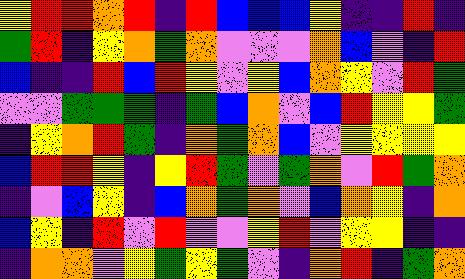[["yellow", "red", "red", "orange", "red", "indigo", "red", "blue", "blue", "blue", "yellow", "indigo", "indigo", "red", "indigo"], ["green", "red", "indigo", "yellow", "orange", "green", "orange", "violet", "violet", "violet", "orange", "blue", "violet", "indigo", "red"], ["blue", "indigo", "indigo", "red", "blue", "red", "yellow", "violet", "yellow", "blue", "orange", "yellow", "violet", "red", "green"], ["violet", "violet", "green", "green", "green", "indigo", "green", "blue", "orange", "violet", "blue", "red", "yellow", "yellow", "green"], ["indigo", "yellow", "orange", "red", "green", "indigo", "orange", "green", "orange", "blue", "violet", "yellow", "yellow", "yellow", "yellow"], ["blue", "red", "red", "yellow", "indigo", "yellow", "red", "green", "violet", "green", "orange", "violet", "red", "green", "orange"], ["indigo", "violet", "blue", "yellow", "indigo", "blue", "orange", "green", "orange", "violet", "blue", "orange", "yellow", "indigo", "orange"], ["blue", "yellow", "indigo", "red", "violet", "red", "violet", "violet", "yellow", "red", "violet", "yellow", "yellow", "indigo", "indigo"], ["indigo", "orange", "orange", "violet", "yellow", "green", "yellow", "green", "violet", "indigo", "orange", "red", "indigo", "green", "orange"]]